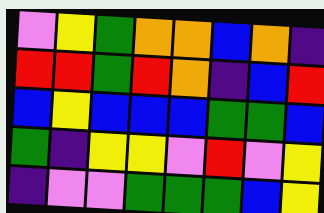[["violet", "yellow", "green", "orange", "orange", "blue", "orange", "indigo"], ["red", "red", "green", "red", "orange", "indigo", "blue", "red"], ["blue", "yellow", "blue", "blue", "blue", "green", "green", "blue"], ["green", "indigo", "yellow", "yellow", "violet", "red", "violet", "yellow"], ["indigo", "violet", "violet", "green", "green", "green", "blue", "yellow"]]